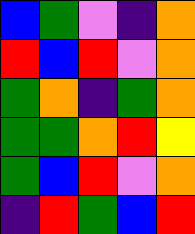[["blue", "green", "violet", "indigo", "orange"], ["red", "blue", "red", "violet", "orange"], ["green", "orange", "indigo", "green", "orange"], ["green", "green", "orange", "red", "yellow"], ["green", "blue", "red", "violet", "orange"], ["indigo", "red", "green", "blue", "red"]]